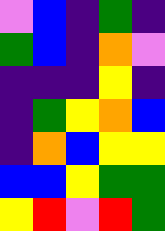[["violet", "blue", "indigo", "green", "indigo"], ["green", "blue", "indigo", "orange", "violet"], ["indigo", "indigo", "indigo", "yellow", "indigo"], ["indigo", "green", "yellow", "orange", "blue"], ["indigo", "orange", "blue", "yellow", "yellow"], ["blue", "blue", "yellow", "green", "green"], ["yellow", "red", "violet", "red", "green"]]